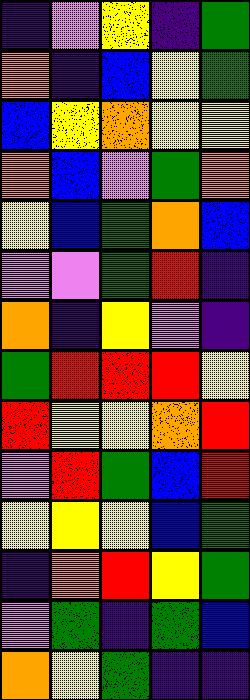[["indigo", "violet", "yellow", "indigo", "green"], ["orange", "indigo", "blue", "yellow", "green"], ["blue", "yellow", "orange", "yellow", "yellow"], ["orange", "blue", "violet", "green", "orange"], ["yellow", "blue", "green", "orange", "blue"], ["violet", "violet", "green", "red", "indigo"], ["orange", "indigo", "yellow", "violet", "indigo"], ["green", "red", "red", "red", "yellow"], ["red", "yellow", "yellow", "orange", "red"], ["violet", "red", "green", "blue", "red"], ["yellow", "yellow", "yellow", "blue", "green"], ["indigo", "orange", "red", "yellow", "green"], ["violet", "green", "indigo", "green", "blue"], ["orange", "yellow", "green", "indigo", "indigo"]]